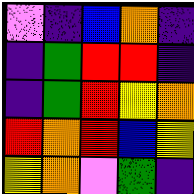[["violet", "indigo", "blue", "orange", "indigo"], ["indigo", "green", "red", "red", "indigo"], ["indigo", "green", "red", "yellow", "orange"], ["red", "orange", "red", "blue", "yellow"], ["yellow", "orange", "violet", "green", "indigo"]]